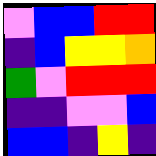[["violet", "blue", "blue", "red", "red"], ["indigo", "blue", "yellow", "yellow", "orange"], ["green", "violet", "red", "red", "red"], ["indigo", "indigo", "violet", "violet", "blue"], ["blue", "blue", "indigo", "yellow", "indigo"]]